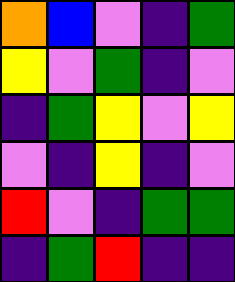[["orange", "blue", "violet", "indigo", "green"], ["yellow", "violet", "green", "indigo", "violet"], ["indigo", "green", "yellow", "violet", "yellow"], ["violet", "indigo", "yellow", "indigo", "violet"], ["red", "violet", "indigo", "green", "green"], ["indigo", "green", "red", "indigo", "indigo"]]